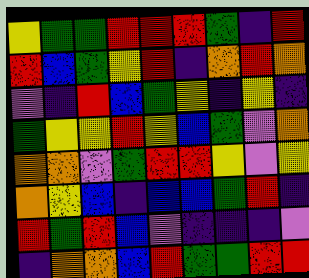[["yellow", "green", "green", "red", "red", "red", "green", "indigo", "red"], ["red", "blue", "green", "yellow", "red", "indigo", "orange", "red", "orange"], ["violet", "indigo", "red", "blue", "green", "yellow", "indigo", "yellow", "indigo"], ["green", "yellow", "yellow", "red", "yellow", "blue", "green", "violet", "orange"], ["orange", "orange", "violet", "green", "red", "red", "yellow", "violet", "yellow"], ["orange", "yellow", "blue", "indigo", "blue", "blue", "green", "red", "indigo"], ["red", "green", "red", "blue", "violet", "indigo", "indigo", "indigo", "violet"], ["indigo", "orange", "orange", "blue", "red", "green", "green", "red", "red"]]